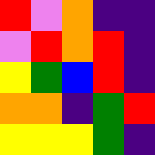[["red", "violet", "orange", "indigo", "indigo"], ["violet", "red", "orange", "red", "indigo"], ["yellow", "green", "blue", "red", "indigo"], ["orange", "orange", "indigo", "green", "red"], ["yellow", "yellow", "yellow", "green", "indigo"]]